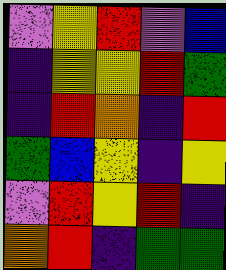[["violet", "yellow", "red", "violet", "blue"], ["indigo", "yellow", "yellow", "red", "green"], ["indigo", "red", "orange", "indigo", "red"], ["green", "blue", "yellow", "indigo", "yellow"], ["violet", "red", "yellow", "red", "indigo"], ["orange", "red", "indigo", "green", "green"]]